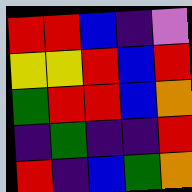[["red", "red", "blue", "indigo", "violet"], ["yellow", "yellow", "red", "blue", "red"], ["green", "red", "red", "blue", "orange"], ["indigo", "green", "indigo", "indigo", "red"], ["red", "indigo", "blue", "green", "orange"]]